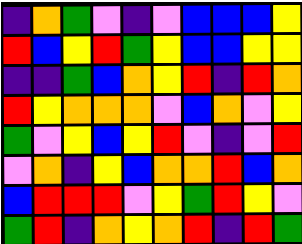[["indigo", "orange", "green", "violet", "indigo", "violet", "blue", "blue", "blue", "yellow"], ["red", "blue", "yellow", "red", "green", "yellow", "blue", "blue", "yellow", "yellow"], ["indigo", "indigo", "green", "blue", "orange", "yellow", "red", "indigo", "red", "orange"], ["red", "yellow", "orange", "orange", "orange", "violet", "blue", "orange", "violet", "yellow"], ["green", "violet", "yellow", "blue", "yellow", "red", "violet", "indigo", "violet", "red"], ["violet", "orange", "indigo", "yellow", "blue", "orange", "orange", "red", "blue", "orange"], ["blue", "red", "red", "red", "violet", "yellow", "green", "red", "yellow", "violet"], ["green", "red", "indigo", "orange", "yellow", "orange", "red", "indigo", "red", "green"]]